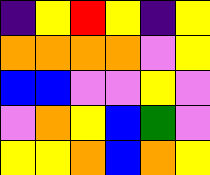[["indigo", "yellow", "red", "yellow", "indigo", "yellow"], ["orange", "orange", "orange", "orange", "violet", "yellow"], ["blue", "blue", "violet", "violet", "yellow", "violet"], ["violet", "orange", "yellow", "blue", "green", "violet"], ["yellow", "yellow", "orange", "blue", "orange", "yellow"]]